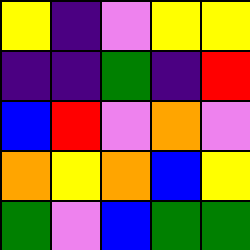[["yellow", "indigo", "violet", "yellow", "yellow"], ["indigo", "indigo", "green", "indigo", "red"], ["blue", "red", "violet", "orange", "violet"], ["orange", "yellow", "orange", "blue", "yellow"], ["green", "violet", "blue", "green", "green"]]